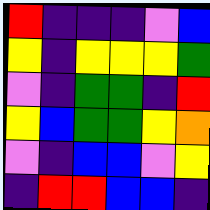[["red", "indigo", "indigo", "indigo", "violet", "blue"], ["yellow", "indigo", "yellow", "yellow", "yellow", "green"], ["violet", "indigo", "green", "green", "indigo", "red"], ["yellow", "blue", "green", "green", "yellow", "orange"], ["violet", "indigo", "blue", "blue", "violet", "yellow"], ["indigo", "red", "red", "blue", "blue", "indigo"]]